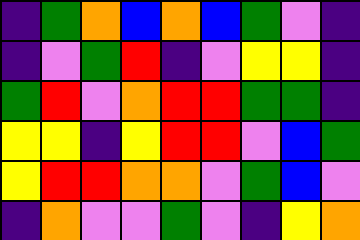[["indigo", "green", "orange", "blue", "orange", "blue", "green", "violet", "indigo"], ["indigo", "violet", "green", "red", "indigo", "violet", "yellow", "yellow", "indigo"], ["green", "red", "violet", "orange", "red", "red", "green", "green", "indigo"], ["yellow", "yellow", "indigo", "yellow", "red", "red", "violet", "blue", "green"], ["yellow", "red", "red", "orange", "orange", "violet", "green", "blue", "violet"], ["indigo", "orange", "violet", "violet", "green", "violet", "indigo", "yellow", "orange"]]